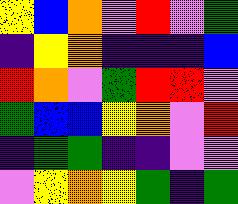[["yellow", "blue", "orange", "violet", "red", "violet", "green"], ["indigo", "yellow", "orange", "indigo", "indigo", "indigo", "blue"], ["red", "orange", "violet", "green", "red", "red", "violet"], ["green", "blue", "blue", "yellow", "orange", "violet", "red"], ["indigo", "green", "green", "indigo", "indigo", "violet", "violet"], ["violet", "yellow", "orange", "yellow", "green", "indigo", "green"]]